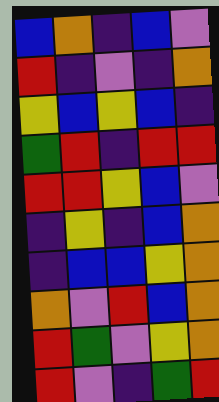[["blue", "orange", "indigo", "blue", "violet"], ["red", "indigo", "violet", "indigo", "orange"], ["yellow", "blue", "yellow", "blue", "indigo"], ["green", "red", "indigo", "red", "red"], ["red", "red", "yellow", "blue", "violet"], ["indigo", "yellow", "indigo", "blue", "orange"], ["indigo", "blue", "blue", "yellow", "orange"], ["orange", "violet", "red", "blue", "orange"], ["red", "green", "violet", "yellow", "orange"], ["red", "violet", "indigo", "green", "red"]]